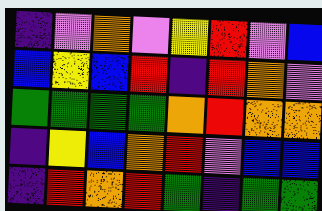[["indigo", "violet", "orange", "violet", "yellow", "red", "violet", "blue"], ["blue", "yellow", "blue", "red", "indigo", "red", "orange", "violet"], ["green", "green", "green", "green", "orange", "red", "orange", "orange"], ["indigo", "yellow", "blue", "orange", "red", "violet", "blue", "blue"], ["indigo", "red", "orange", "red", "green", "indigo", "green", "green"]]